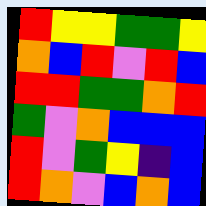[["red", "yellow", "yellow", "green", "green", "yellow"], ["orange", "blue", "red", "violet", "red", "blue"], ["red", "red", "green", "green", "orange", "red"], ["green", "violet", "orange", "blue", "blue", "blue"], ["red", "violet", "green", "yellow", "indigo", "blue"], ["red", "orange", "violet", "blue", "orange", "blue"]]